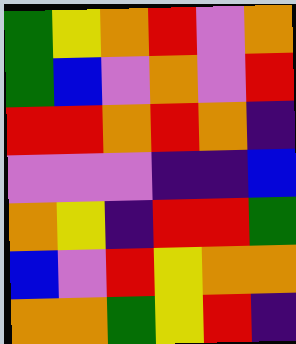[["green", "yellow", "orange", "red", "violet", "orange"], ["green", "blue", "violet", "orange", "violet", "red"], ["red", "red", "orange", "red", "orange", "indigo"], ["violet", "violet", "violet", "indigo", "indigo", "blue"], ["orange", "yellow", "indigo", "red", "red", "green"], ["blue", "violet", "red", "yellow", "orange", "orange"], ["orange", "orange", "green", "yellow", "red", "indigo"]]